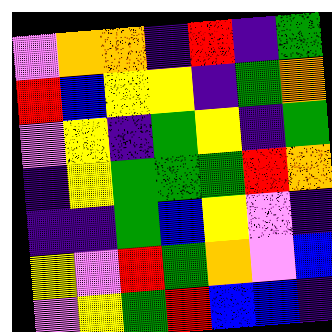[["violet", "orange", "orange", "indigo", "red", "indigo", "green"], ["red", "blue", "yellow", "yellow", "indigo", "green", "orange"], ["violet", "yellow", "indigo", "green", "yellow", "indigo", "green"], ["indigo", "yellow", "green", "green", "green", "red", "orange"], ["indigo", "indigo", "green", "blue", "yellow", "violet", "indigo"], ["yellow", "violet", "red", "green", "orange", "violet", "blue"], ["violet", "yellow", "green", "red", "blue", "blue", "indigo"]]